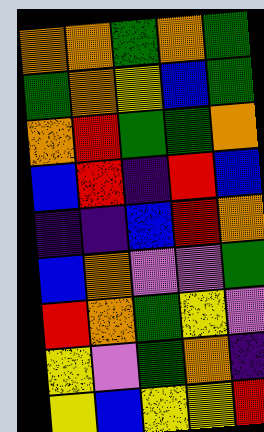[["orange", "orange", "green", "orange", "green"], ["green", "orange", "yellow", "blue", "green"], ["orange", "red", "green", "green", "orange"], ["blue", "red", "indigo", "red", "blue"], ["indigo", "indigo", "blue", "red", "orange"], ["blue", "orange", "violet", "violet", "green"], ["red", "orange", "green", "yellow", "violet"], ["yellow", "violet", "green", "orange", "indigo"], ["yellow", "blue", "yellow", "yellow", "red"]]